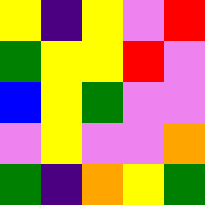[["yellow", "indigo", "yellow", "violet", "red"], ["green", "yellow", "yellow", "red", "violet"], ["blue", "yellow", "green", "violet", "violet"], ["violet", "yellow", "violet", "violet", "orange"], ["green", "indigo", "orange", "yellow", "green"]]